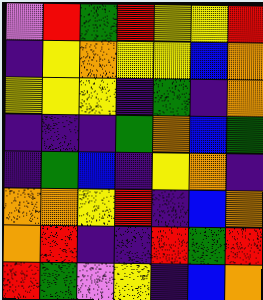[["violet", "red", "green", "red", "yellow", "yellow", "red"], ["indigo", "yellow", "orange", "yellow", "yellow", "blue", "orange"], ["yellow", "yellow", "yellow", "indigo", "green", "indigo", "orange"], ["indigo", "indigo", "indigo", "green", "orange", "blue", "green"], ["indigo", "green", "blue", "indigo", "yellow", "orange", "indigo"], ["orange", "orange", "yellow", "red", "indigo", "blue", "orange"], ["orange", "red", "indigo", "indigo", "red", "green", "red"], ["red", "green", "violet", "yellow", "indigo", "blue", "orange"]]